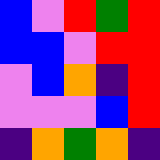[["blue", "violet", "red", "green", "red"], ["blue", "blue", "violet", "red", "red"], ["violet", "blue", "orange", "indigo", "red"], ["violet", "violet", "violet", "blue", "red"], ["indigo", "orange", "green", "orange", "indigo"]]